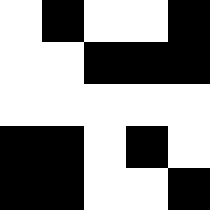[["white", "black", "white", "white", "black"], ["white", "white", "black", "black", "black"], ["white", "white", "white", "white", "white"], ["black", "black", "white", "black", "white"], ["black", "black", "white", "white", "black"]]